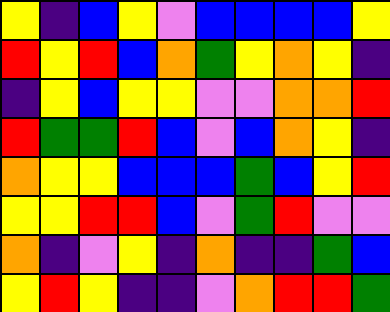[["yellow", "indigo", "blue", "yellow", "violet", "blue", "blue", "blue", "blue", "yellow"], ["red", "yellow", "red", "blue", "orange", "green", "yellow", "orange", "yellow", "indigo"], ["indigo", "yellow", "blue", "yellow", "yellow", "violet", "violet", "orange", "orange", "red"], ["red", "green", "green", "red", "blue", "violet", "blue", "orange", "yellow", "indigo"], ["orange", "yellow", "yellow", "blue", "blue", "blue", "green", "blue", "yellow", "red"], ["yellow", "yellow", "red", "red", "blue", "violet", "green", "red", "violet", "violet"], ["orange", "indigo", "violet", "yellow", "indigo", "orange", "indigo", "indigo", "green", "blue"], ["yellow", "red", "yellow", "indigo", "indigo", "violet", "orange", "red", "red", "green"]]